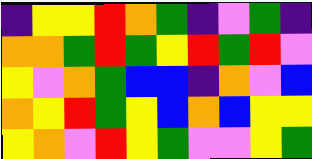[["indigo", "yellow", "yellow", "red", "orange", "green", "indigo", "violet", "green", "indigo"], ["orange", "orange", "green", "red", "green", "yellow", "red", "green", "red", "violet"], ["yellow", "violet", "orange", "green", "blue", "blue", "indigo", "orange", "violet", "blue"], ["orange", "yellow", "red", "green", "yellow", "blue", "orange", "blue", "yellow", "yellow"], ["yellow", "orange", "violet", "red", "yellow", "green", "violet", "violet", "yellow", "green"]]